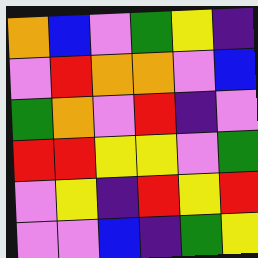[["orange", "blue", "violet", "green", "yellow", "indigo"], ["violet", "red", "orange", "orange", "violet", "blue"], ["green", "orange", "violet", "red", "indigo", "violet"], ["red", "red", "yellow", "yellow", "violet", "green"], ["violet", "yellow", "indigo", "red", "yellow", "red"], ["violet", "violet", "blue", "indigo", "green", "yellow"]]